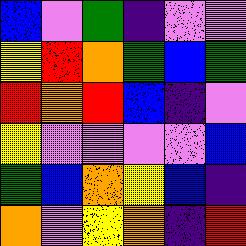[["blue", "violet", "green", "indigo", "violet", "violet"], ["yellow", "red", "orange", "green", "blue", "green"], ["red", "orange", "red", "blue", "indigo", "violet"], ["yellow", "violet", "violet", "violet", "violet", "blue"], ["green", "blue", "orange", "yellow", "blue", "indigo"], ["orange", "violet", "yellow", "orange", "indigo", "red"]]